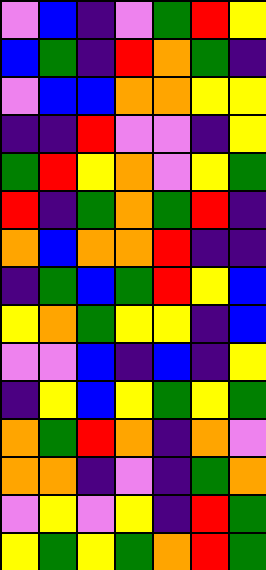[["violet", "blue", "indigo", "violet", "green", "red", "yellow"], ["blue", "green", "indigo", "red", "orange", "green", "indigo"], ["violet", "blue", "blue", "orange", "orange", "yellow", "yellow"], ["indigo", "indigo", "red", "violet", "violet", "indigo", "yellow"], ["green", "red", "yellow", "orange", "violet", "yellow", "green"], ["red", "indigo", "green", "orange", "green", "red", "indigo"], ["orange", "blue", "orange", "orange", "red", "indigo", "indigo"], ["indigo", "green", "blue", "green", "red", "yellow", "blue"], ["yellow", "orange", "green", "yellow", "yellow", "indigo", "blue"], ["violet", "violet", "blue", "indigo", "blue", "indigo", "yellow"], ["indigo", "yellow", "blue", "yellow", "green", "yellow", "green"], ["orange", "green", "red", "orange", "indigo", "orange", "violet"], ["orange", "orange", "indigo", "violet", "indigo", "green", "orange"], ["violet", "yellow", "violet", "yellow", "indigo", "red", "green"], ["yellow", "green", "yellow", "green", "orange", "red", "green"]]